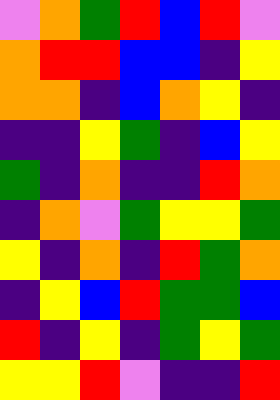[["violet", "orange", "green", "red", "blue", "red", "violet"], ["orange", "red", "red", "blue", "blue", "indigo", "yellow"], ["orange", "orange", "indigo", "blue", "orange", "yellow", "indigo"], ["indigo", "indigo", "yellow", "green", "indigo", "blue", "yellow"], ["green", "indigo", "orange", "indigo", "indigo", "red", "orange"], ["indigo", "orange", "violet", "green", "yellow", "yellow", "green"], ["yellow", "indigo", "orange", "indigo", "red", "green", "orange"], ["indigo", "yellow", "blue", "red", "green", "green", "blue"], ["red", "indigo", "yellow", "indigo", "green", "yellow", "green"], ["yellow", "yellow", "red", "violet", "indigo", "indigo", "red"]]